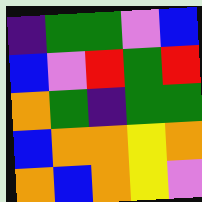[["indigo", "green", "green", "violet", "blue"], ["blue", "violet", "red", "green", "red"], ["orange", "green", "indigo", "green", "green"], ["blue", "orange", "orange", "yellow", "orange"], ["orange", "blue", "orange", "yellow", "violet"]]